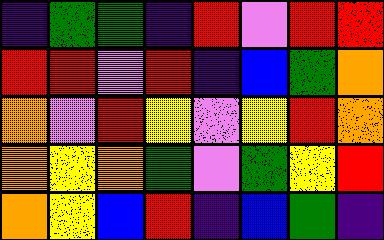[["indigo", "green", "green", "indigo", "red", "violet", "red", "red"], ["red", "red", "violet", "red", "indigo", "blue", "green", "orange"], ["orange", "violet", "red", "yellow", "violet", "yellow", "red", "orange"], ["orange", "yellow", "orange", "green", "violet", "green", "yellow", "red"], ["orange", "yellow", "blue", "red", "indigo", "blue", "green", "indigo"]]